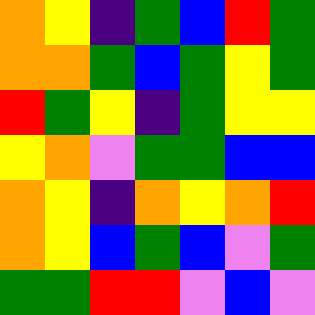[["orange", "yellow", "indigo", "green", "blue", "red", "green"], ["orange", "orange", "green", "blue", "green", "yellow", "green"], ["red", "green", "yellow", "indigo", "green", "yellow", "yellow"], ["yellow", "orange", "violet", "green", "green", "blue", "blue"], ["orange", "yellow", "indigo", "orange", "yellow", "orange", "red"], ["orange", "yellow", "blue", "green", "blue", "violet", "green"], ["green", "green", "red", "red", "violet", "blue", "violet"]]